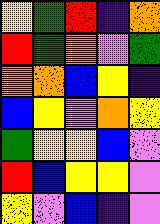[["yellow", "green", "red", "indigo", "orange"], ["red", "green", "orange", "violet", "green"], ["orange", "orange", "blue", "yellow", "indigo"], ["blue", "yellow", "violet", "orange", "yellow"], ["green", "yellow", "yellow", "blue", "violet"], ["red", "blue", "yellow", "yellow", "violet"], ["yellow", "violet", "blue", "indigo", "violet"]]